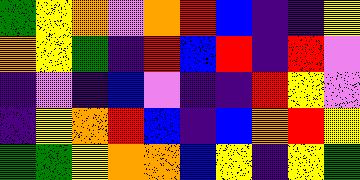[["green", "yellow", "orange", "violet", "orange", "red", "blue", "indigo", "indigo", "yellow"], ["orange", "yellow", "green", "indigo", "red", "blue", "red", "indigo", "red", "violet"], ["indigo", "violet", "indigo", "blue", "violet", "indigo", "indigo", "red", "yellow", "violet"], ["indigo", "yellow", "orange", "red", "blue", "indigo", "blue", "orange", "red", "yellow"], ["green", "green", "yellow", "orange", "orange", "blue", "yellow", "indigo", "yellow", "green"]]